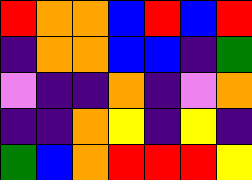[["red", "orange", "orange", "blue", "red", "blue", "red"], ["indigo", "orange", "orange", "blue", "blue", "indigo", "green"], ["violet", "indigo", "indigo", "orange", "indigo", "violet", "orange"], ["indigo", "indigo", "orange", "yellow", "indigo", "yellow", "indigo"], ["green", "blue", "orange", "red", "red", "red", "yellow"]]